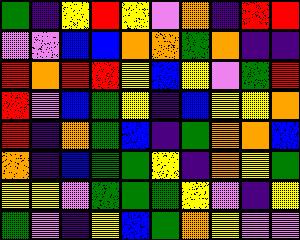[["green", "indigo", "yellow", "red", "yellow", "violet", "orange", "indigo", "red", "red"], ["violet", "violet", "blue", "blue", "orange", "orange", "green", "orange", "indigo", "indigo"], ["red", "orange", "red", "red", "yellow", "blue", "yellow", "violet", "green", "red"], ["red", "violet", "blue", "green", "yellow", "indigo", "blue", "yellow", "yellow", "orange"], ["red", "indigo", "orange", "green", "blue", "indigo", "green", "orange", "orange", "blue"], ["orange", "indigo", "blue", "green", "green", "yellow", "indigo", "orange", "yellow", "green"], ["yellow", "yellow", "violet", "green", "green", "green", "yellow", "violet", "indigo", "yellow"], ["green", "violet", "indigo", "yellow", "blue", "green", "orange", "yellow", "violet", "violet"]]